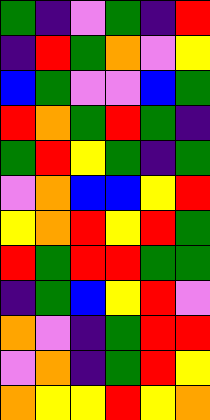[["green", "indigo", "violet", "green", "indigo", "red"], ["indigo", "red", "green", "orange", "violet", "yellow"], ["blue", "green", "violet", "violet", "blue", "green"], ["red", "orange", "green", "red", "green", "indigo"], ["green", "red", "yellow", "green", "indigo", "green"], ["violet", "orange", "blue", "blue", "yellow", "red"], ["yellow", "orange", "red", "yellow", "red", "green"], ["red", "green", "red", "red", "green", "green"], ["indigo", "green", "blue", "yellow", "red", "violet"], ["orange", "violet", "indigo", "green", "red", "red"], ["violet", "orange", "indigo", "green", "red", "yellow"], ["orange", "yellow", "yellow", "red", "yellow", "orange"]]